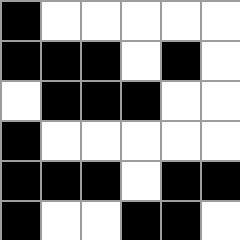[["black", "white", "white", "white", "white", "white"], ["black", "black", "black", "white", "black", "white"], ["white", "black", "black", "black", "white", "white"], ["black", "white", "white", "white", "white", "white"], ["black", "black", "black", "white", "black", "black"], ["black", "white", "white", "black", "black", "white"]]